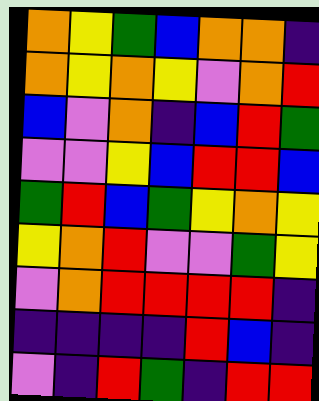[["orange", "yellow", "green", "blue", "orange", "orange", "indigo"], ["orange", "yellow", "orange", "yellow", "violet", "orange", "red"], ["blue", "violet", "orange", "indigo", "blue", "red", "green"], ["violet", "violet", "yellow", "blue", "red", "red", "blue"], ["green", "red", "blue", "green", "yellow", "orange", "yellow"], ["yellow", "orange", "red", "violet", "violet", "green", "yellow"], ["violet", "orange", "red", "red", "red", "red", "indigo"], ["indigo", "indigo", "indigo", "indigo", "red", "blue", "indigo"], ["violet", "indigo", "red", "green", "indigo", "red", "red"]]